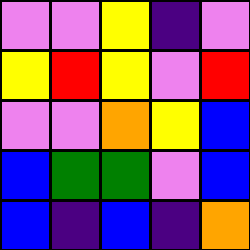[["violet", "violet", "yellow", "indigo", "violet"], ["yellow", "red", "yellow", "violet", "red"], ["violet", "violet", "orange", "yellow", "blue"], ["blue", "green", "green", "violet", "blue"], ["blue", "indigo", "blue", "indigo", "orange"]]